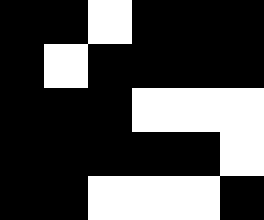[["black", "black", "white", "black", "black", "black"], ["black", "white", "black", "black", "black", "black"], ["black", "black", "black", "white", "white", "white"], ["black", "black", "black", "black", "black", "white"], ["black", "black", "white", "white", "white", "black"]]